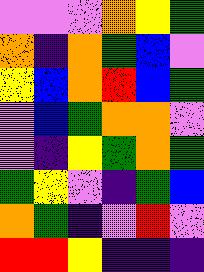[["violet", "violet", "violet", "orange", "yellow", "green"], ["orange", "indigo", "orange", "green", "blue", "violet"], ["yellow", "blue", "orange", "red", "blue", "green"], ["violet", "blue", "green", "orange", "orange", "violet"], ["violet", "indigo", "yellow", "green", "orange", "green"], ["green", "yellow", "violet", "indigo", "green", "blue"], ["orange", "green", "indigo", "violet", "red", "violet"], ["red", "red", "yellow", "indigo", "indigo", "indigo"]]